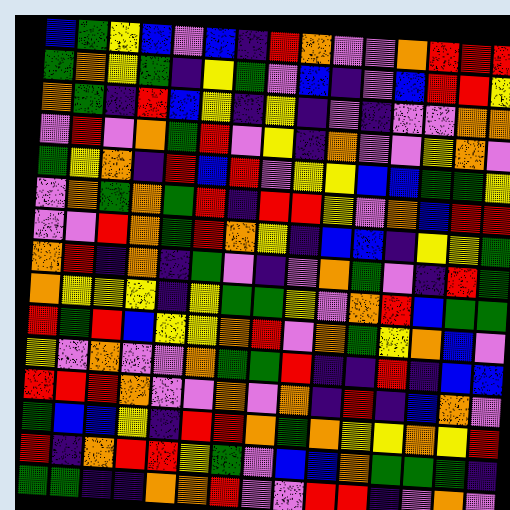[["blue", "green", "yellow", "blue", "violet", "blue", "indigo", "red", "orange", "violet", "violet", "orange", "red", "red", "red"], ["green", "orange", "yellow", "green", "indigo", "yellow", "green", "violet", "blue", "indigo", "violet", "blue", "red", "red", "yellow"], ["orange", "green", "indigo", "red", "blue", "yellow", "indigo", "yellow", "indigo", "violet", "indigo", "violet", "violet", "orange", "orange"], ["violet", "red", "violet", "orange", "green", "red", "violet", "yellow", "indigo", "orange", "violet", "violet", "yellow", "orange", "violet"], ["green", "yellow", "orange", "indigo", "red", "blue", "red", "violet", "yellow", "yellow", "blue", "blue", "green", "green", "yellow"], ["violet", "orange", "green", "orange", "green", "red", "indigo", "red", "red", "yellow", "violet", "orange", "blue", "red", "red"], ["violet", "violet", "red", "orange", "green", "red", "orange", "yellow", "indigo", "blue", "blue", "indigo", "yellow", "yellow", "green"], ["orange", "red", "indigo", "orange", "indigo", "green", "violet", "indigo", "violet", "orange", "green", "violet", "indigo", "red", "green"], ["orange", "yellow", "yellow", "yellow", "indigo", "yellow", "green", "green", "yellow", "violet", "orange", "red", "blue", "green", "green"], ["red", "green", "red", "blue", "yellow", "yellow", "orange", "red", "violet", "orange", "green", "yellow", "orange", "blue", "violet"], ["yellow", "violet", "orange", "violet", "violet", "orange", "green", "green", "red", "indigo", "indigo", "red", "indigo", "blue", "blue"], ["red", "red", "red", "orange", "violet", "violet", "orange", "violet", "orange", "indigo", "red", "indigo", "blue", "orange", "violet"], ["green", "blue", "blue", "yellow", "indigo", "red", "red", "orange", "green", "orange", "yellow", "yellow", "orange", "yellow", "red"], ["red", "indigo", "orange", "red", "red", "yellow", "green", "violet", "blue", "blue", "orange", "green", "green", "green", "indigo"], ["green", "green", "indigo", "indigo", "orange", "orange", "red", "violet", "violet", "red", "red", "indigo", "violet", "orange", "violet"]]